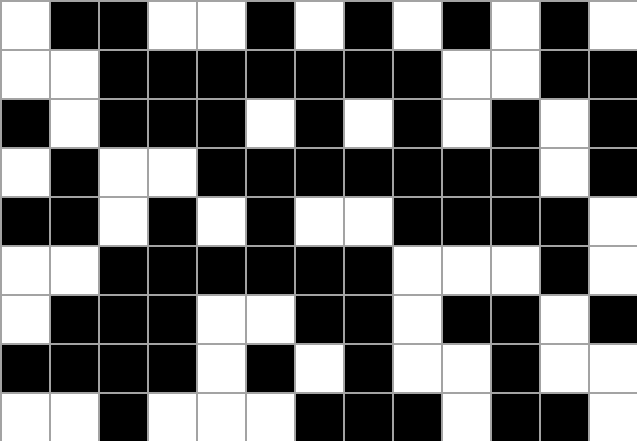[["white", "black", "black", "white", "white", "black", "white", "black", "white", "black", "white", "black", "white"], ["white", "white", "black", "black", "black", "black", "black", "black", "black", "white", "white", "black", "black"], ["black", "white", "black", "black", "black", "white", "black", "white", "black", "white", "black", "white", "black"], ["white", "black", "white", "white", "black", "black", "black", "black", "black", "black", "black", "white", "black"], ["black", "black", "white", "black", "white", "black", "white", "white", "black", "black", "black", "black", "white"], ["white", "white", "black", "black", "black", "black", "black", "black", "white", "white", "white", "black", "white"], ["white", "black", "black", "black", "white", "white", "black", "black", "white", "black", "black", "white", "black"], ["black", "black", "black", "black", "white", "black", "white", "black", "white", "white", "black", "white", "white"], ["white", "white", "black", "white", "white", "white", "black", "black", "black", "white", "black", "black", "white"]]